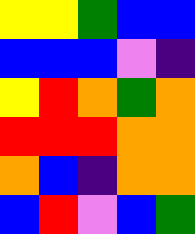[["yellow", "yellow", "green", "blue", "blue"], ["blue", "blue", "blue", "violet", "indigo"], ["yellow", "red", "orange", "green", "orange"], ["red", "red", "red", "orange", "orange"], ["orange", "blue", "indigo", "orange", "orange"], ["blue", "red", "violet", "blue", "green"]]